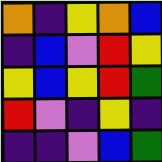[["orange", "indigo", "yellow", "orange", "blue"], ["indigo", "blue", "violet", "red", "yellow"], ["yellow", "blue", "yellow", "red", "green"], ["red", "violet", "indigo", "yellow", "indigo"], ["indigo", "indigo", "violet", "blue", "green"]]